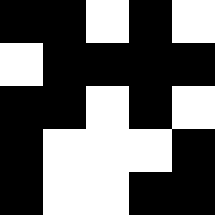[["black", "black", "white", "black", "white"], ["white", "black", "black", "black", "black"], ["black", "black", "white", "black", "white"], ["black", "white", "white", "white", "black"], ["black", "white", "white", "black", "black"]]